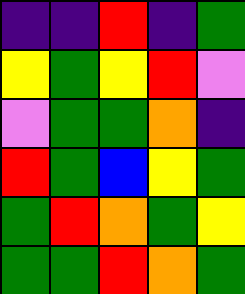[["indigo", "indigo", "red", "indigo", "green"], ["yellow", "green", "yellow", "red", "violet"], ["violet", "green", "green", "orange", "indigo"], ["red", "green", "blue", "yellow", "green"], ["green", "red", "orange", "green", "yellow"], ["green", "green", "red", "orange", "green"]]